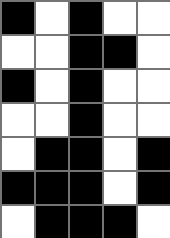[["black", "white", "black", "white", "white"], ["white", "white", "black", "black", "white"], ["black", "white", "black", "white", "white"], ["white", "white", "black", "white", "white"], ["white", "black", "black", "white", "black"], ["black", "black", "black", "white", "black"], ["white", "black", "black", "black", "white"]]